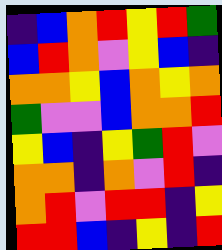[["indigo", "blue", "orange", "red", "yellow", "red", "green"], ["blue", "red", "orange", "violet", "yellow", "blue", "indigo"], ["orange", "orange", "yellow", "blue", "orange", "yellow", "orange"], ["green", "violet", "violet", "blue", "orange", "orange", "red"], ["yellow", "blue", "indigo", "yellow", "green", "red", "violet"], ["orange", "orange", "indigo", "orange", "violet", "red", "indigo"], ["orange", "red", "violet", "red", "red", "indigo", "yellow"], ["red", "red", "blue", "indigo", "yellow", "indigo", "red"]]